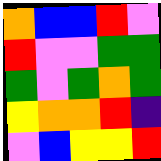[["orange", "blue", "blue", "red", "violet"], ["red", "violet", "violet", "green", "green"], ["green", "violet", "green", "orange", "green"], ["yellow", "orange", "orange", "red", "indigo"], ["violet", "blue", "yellow", "yellow", "red"]]